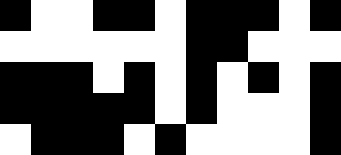[["black", "white", "white", "black", "black", "white", "black", "black", "black", "white", "black"], ["white", "white", "white", "white", "white", "white", "black", "black", "white", "white", "white"], ["black", "black", "black", "white", "black", "white", "black", "white", "black", "white", "black"], ["black", "black", "black", "black", "black", "white", "black", "white", "white", "white", "black"], ["white", "black", "black", "black", "white", "black", "white", "white", "white", "white", "black"]]